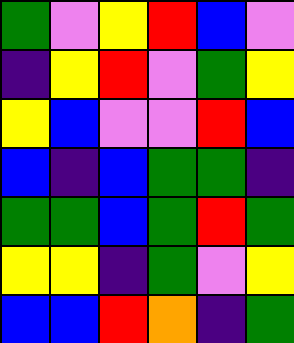[["green", "violet", "yellow", "red", "blue", "violet"], ["indigo", "yellow", "red", "violet", "green", "yellow"], ["yellow", "blue", "violet", "violet", "red", "blue"], ["blue", "indigo", "blue", "green", "green", "indigo"], ["green", "green", "blue", "green", "red", "green"], ["yellow", "yellow", "indigo", "green", "violet", "yellow"], ["blue", "blue", "red", "orange", "indigo", "green"]]